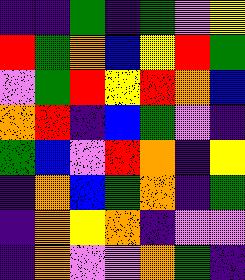[["indigo", "indigo", "green", "indigo", "green", "violet", "yellow"], ["red", "green", "orange", "blue", "yellow", "red", "green"], ["violet", "green", "red", "yellow", "red", "orange", "blue"], ["orange", "red", "indigo", "blue", "green", "violet", "indigo"], ["green", "blue", "violet", "red", "orange", "indigo", "yellow"], ["indigo", "orange", "blue", "green", "orange", "indigo", "green"], ["indigo", "orange", "yellow", "orange", "indigo", "violet", "violet"], ["indigo", "orange", "violet", "violet", "orange", "green", "indigo"]]